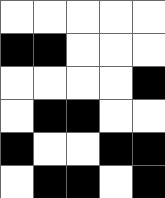[["white", "white", "white", "white", "white"], ["black", "black", "white", "white", "white"], ["white", "white", "white", "white", "black"], ["white", "black", "black", "white", "white"], ["black", "white", "white", "black", "black"], ["white", "black", "black", "white", "black"]]